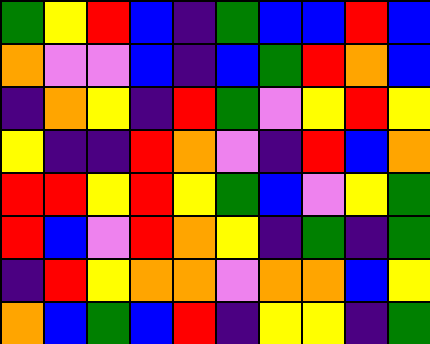[["green", "yellow", "red", "blue", "indigo", "green", "blue", "blue", "red", "blue"], ["orange", "violet", "violet", "blue", "indigo", "blue", "green", "red", "orange", "blue"], ["indigo", "orange", "yellow", "indigo", "red", "green", "violet", "yellow", "red", "yellow"], ["yellow", "indigo", "indigo", "red", "orange", "violet", "indigo", "red", "blue", "orange"], ["red", "red", "yellow", "red", "yellow", "green", "blue", "violet", "yellow", "green"], ["red", "blue", "violet", "red", "orange", "yellow", "indigo", "green", "indigo", "green"], ["indigo", "red", "yellow", "orange", "orange", "violet", "orange", "orange", "blue", "yellow"], ["orange", "blue", "green", "blue", "red", "indigo", "yellow", "yellow", "indigo", "green"]]